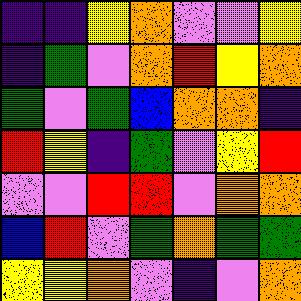[["indigo", "indigo", "yellow", "orange", "violet", "violet", "yellow"], ["indigo", "green", "violet", "orange", "red", "yellow", "orange"], ["green", "violet", "green", "blue", "orange", "orange", "indigo"], ["red", "yellow", "indigo", "green", "violet", "yellow", "red"], ["violet", "violet", "red", "red", "violet", "orange", "orange"], ["blue", "red", "violet", "green", "orange", "green", "green"], ["yellow", "yellow", "orange", "violet", "indigo", "violet", "orange"]]